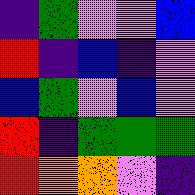[["indigo", "green", "violet", "violet", "blue"], ["red", "indigo", "blue", "indigo", "violet"], ["blue", "green", "violet", "blue", "violet"], ["red", "indigo", "green", "green", "green"], ["red", "orange", "orange", "violet", "indigo"]]